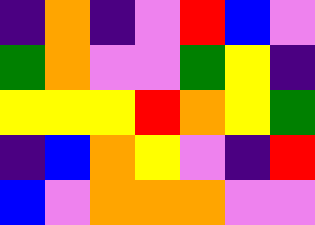[["indigo", "orange", "indigo", "violet", "red", "blue", "violet"], ["green", "orange", "violet", "violet", "green", "yellow", "indigo"], ["yellow", "yellow", "yellow", "red", "orange", "yellow", "green"], ["indigo", "blue", "orange", "yellow", "violet", "indigo", "red"], ["blue", "violet", "orange", "orange", "orange", "violet", "violet"]]